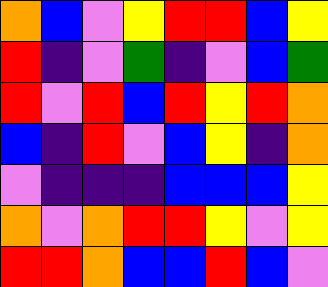[["orange", "blue", "violet", "yellow", "red", "red", "blue", "yellow"], ["red", "indigo", "violet", "green", "indigo", "violet", "blue", "green"], ["red", "violet", "red", "blue", "red", "yellow", "red", "orange"], ["blue", "indigo", "red", "violet", "blue", "yellow", "indigo", "orange"], ["violet", "indigo", "indigo", "indigo", "blue", "blue", "blue", "yellow"], ["orange", "violet", "orange", "red", "red", "yellow", "violet", "yellow"], ["red", "red", "orange", "blue", "blue", "red", "blue", "violet"]]